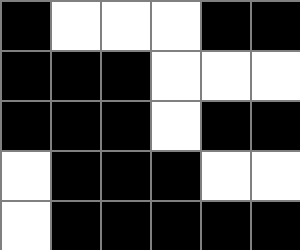[["black", "white", "white", "white", "black", "black"], ["black", "black", "black", "white", "white", "white"], ["black", "black", "black", "white", "black", "black"], ["white", "black", "black", "black", "white", "white"], ["white", "black", "black", "black", "black", "black"]]